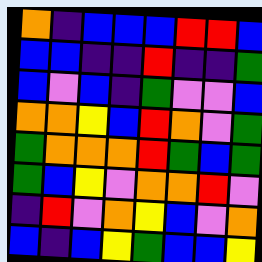[["orange", "indigo", "blue", "blue", "blue", "red", "red", "blue"], ["blue", "blue", "indigo", "indigo", "red", "indigo", "indigo", "green"], ["blue", "violet", "blue", "indigo", "green", "violet", "violet", "blue"], ["orange", "orange", "yellow", "blue", "red", "orange", "violet", "green"], ["green", "orange", "orange", "orange", "red", "green", "blue", "green"], ["green", "blue", "yellow", "violet", "orange", "orange", "red", "violet"], ["indigo", "red", "violet", "orange", "yellow", "blue", "violet", "orange"], ["blue", "indigo", "blue", "yellow", "green", "blue", "blue", "yellow"]]